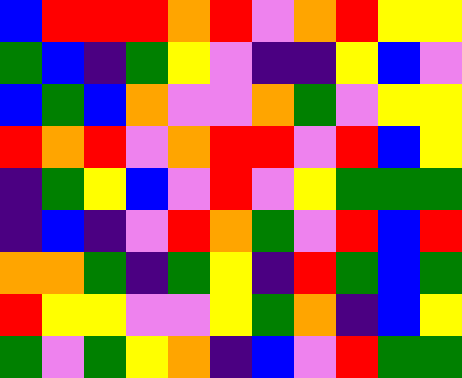[["blue", "red", "red", "red", "orange", "red", "violet", "orange", "red", "yellow", "yellow"], ["green", "blue", "indigo", "green", "yellow", "violet", "indigo", "indigo", "yellow", "blue", "violet"], ["blue", "green", "blue", "orange", "violet", "violet", "orange", "green", "violet", "yellow", "yellow"], ["red", "orange", "red", "violet", "orange", "red", "red", "violet", "red", "blue", "yellow"], ["indigo", "green", "yellow", "blue", "violet", "red", "violet", "yellow", "green", "green", "green"], ["indigo", "blue", "indigo", "violet", "red", "orange", "green", "violet", "red", "blue", "red"], ["orange", "orange", "green", "indigo", "green", "yellow", "indigo", "red", "green", "blue", "green"], ["red", "yellow", "yellow", "violet", "violet", "yellow", "green", "orange", "indigo", "blue", "yellow"], ["green", "violet", "green", "yellow", "orange", "indigo", "blue", "violet", "red", "green", "green"]]